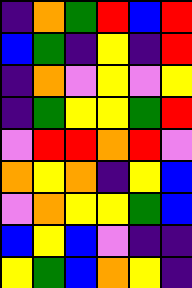[["indigo", "orange", "green", "red", "blue", "red"], ["blue", "green", "indigo", "yellow", "indigo", "red"], ["indigo", "orange", "violet", "yellow", "violet", "yellow"], ["indigo", "green", "yellow", "yellow", "green", "red"], ["violet", "red", "red", "orange", "red", "violet"], ["orange", "yellow", "orange", "indigo", "yellow", "blue"], ["violet", "orange", "yellow", "yellow", "green", "blue"], ["blue", "yellow", "blue", "violet", "indigo", "indigo"], ["yellow", "green", "blue", "orange", "yellow", "indigo"]]